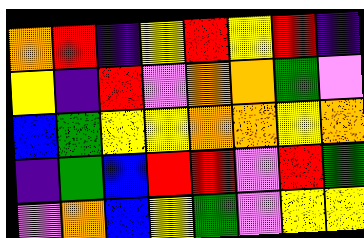[["orange", "red", "indigo", "yellow", "red", "yellow", "red", "indigo"], ["yellow", "indigo", "red", "violet", "orange", "orange", "green", "violet"], ["blue", "green", "yellow", "yellow", "orange", "orange", "yellow", "orange"], ["indigo", "green", "blue", "red", "red", "violet", "red", "green"], ["violet", "orange", "blue", "yellow", "green", "violet", "yellow", "yellow"]]